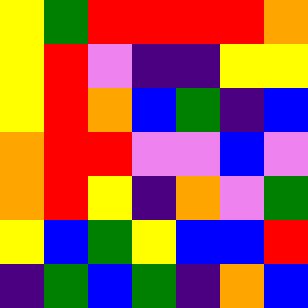[["yellow", "green", "red", "red", "red", "red", "orange"], ["yellow", "red", "violet", "indigo", "indigo", "yellow", "yellow"], ["yellow", "red", "orange", "blue", "green", "indigo", "blue"], ["orange", "red", "red", "violet", "violet", "blue", "violet"], ["orange", "red", "yellow", "indigo", "orange", "violet", "green"], ["yellow", "blue", "green", "yellow", "blue", "blue", "red"], ["indigo", "green", "blue", "green", "indigo", "orange", "blue"]]